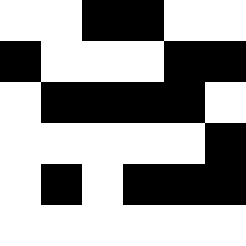[["white", "white", "black", "black", "white", "white"], ["black", "white", "white", "white", "black", "black"], ["white", "black", "black", "black", "black", "white"], ["white", "white", "white", "white", "white", "black"], ["white", "black", "white", "black", "black", "black"], ["white", "white", "white", "white", "white", "white"]]